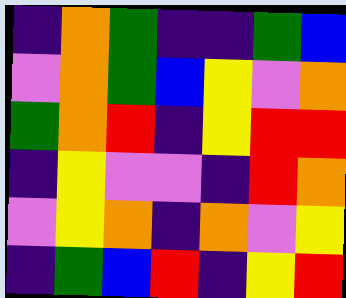[["indigo", "orange", "green", "indigo", "indigo", "green", "blue"], ["violet", "orange", "green", "blue", "yellow", "violet", "orange"], ["green", "orange", "red", "indigo", "yellow", "red", "red"], ["indigo", "yellow", "violet", "violet", "indigo", "red", "orange"], ["violet", "yellow", "orange", "indigo", "orange", "violet", "yellow"], ["indigo", "green", "blue", "red", "indigo", "yellow", "red"]]